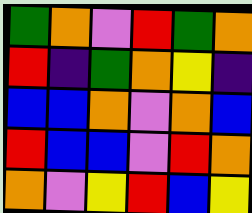[["green", "orange", "violet", "red", "green", "orange"], ["red", "indigo", "green", "orange", "yellow", "indigo"], ["blue", "blue", "orange", "violet", "orange", "blue"], ["red", "blue", "blue", "violet", "red", "orange"], ["orange", "violet", "yellow", "red", "blue", "yellow"]]